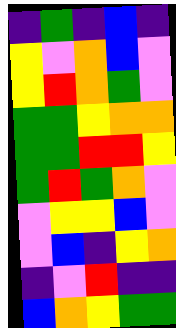[["indigo", "green", "indigo", "blue", "indigo"], ["yellow", "violet", "orange", "blue", "violet"], ["yellow", "red", "orange", "green", "violet"], ["green", "green", "yellow", "orange", "orange"], ["green", "green", "red", "red", "yellow"], ["green", "red", "green", "orange", "violet"], ["violet", "yellow", "yellow", "blue", "violet"], ["violet", "blue", "indigo", "yellow", "orange"], ["indigo", "violet", "red", "indigo", "indigo"], ["blue", "orange", "yellow", "green", "green"]]